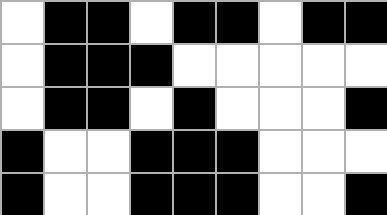[["white", "black", "black", "white", "black", "black", "white", "black", "black"], ["white", "black", "black", "black", "white", "white", "white", "white", "white"], ["white", "black", "black", "white", "black", "white", "white", "white", "black"], ["black", "white", "white", "black", "black", "black", "white", "white", "white"], ["black", "white", "white", "black", "black", "black", "white", "white", "black"]]